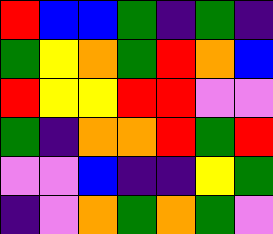[["red", "blue", "blue", "green", "indigo", "green", "indigo"], ["green", "yellow", "orange", "green", "red", "orange", "blue"], ["red", "yellow", "yellow", "red", "red", "violet", "violet"], ["green", "indigo", "orange", "orange", "red", "green", "red"], ["violet", "violet", "blue", "indigo", "indigo", "yellow", "green"], ["indigo", "violet", "orange", "green", "orange", "green", "violet"]]